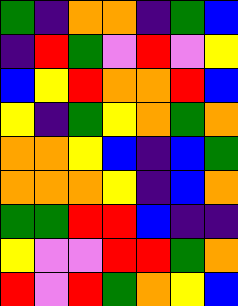[["green", "indigo", "orange", "orange", "indigo", "green", "blue"], ["indigo", "red", "green", "violet", "red", "violet", "yellow"], ["blue", "yellow", "red", "orange", "orange", "red", "blue"], ["yellow", "indigo", "green", "yellow", "orange", "green", "orange"], ["orange", "orange", "yellow", "blue", "indigo", "blue", "green"], ["orange", "orange", "orange", "yellow", "indigo", "blue", "orange"], ["green", "green", "red", "red", "blue", "indigo", "indigo"], ["yellow", "violet", "violet", "red", "red", "green", "orange"], ["red", "violet", "red", "green", "orange", "yellow", "blue"]]